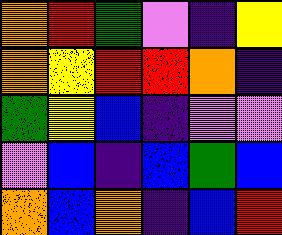[["orange", "red", "green", "violet", "indigo", "yellow"], ["orange", "yellow", "red", "red", "orange", "indigo"], ["green", "yellow", "blue", "indigo", "violet", "violet"], ["violet", "blue", "indigo", "blue", "green", "blue"], ["orange", "blue", "orange", "indigo", "blue", "red"]]